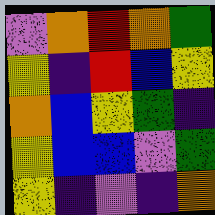[["violet", "orange", "red", "orange", "green"], ["yellow", "indigo", "red", "blue", "yellow"], ["orange", "blue", "yellow", "green", "indigo"], ["yellow", "blue", "blue", "violet", "green"], ["yellow", "indigo", "violet", "indigo", "orange"]]